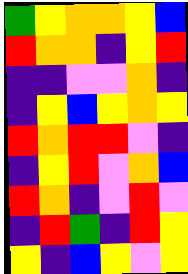[["green", "yellow", "orange", "orange", "yellow", "blue"], ["red", "orange", "orange", "indigo", "yellow", "red"], ["indigo", "indigo", "violet", "violet", "orange", "indigo"], ["indigo", "yellow", "blue", "yellow", "orange", "yellow"], ["red", "orange", "red", "red", "violet", "indigo"], ["indigo", "yellow", "red", "violet", "orange", "blue"], ["red", "orange", "indigo", "violet", "red", "violet"], ["indigo", "red", "green", "indigo", "red", "yellow"], ["yellow", "indigo", "blue", "yellow", "violet", "yellow"]]